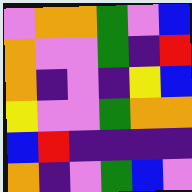[["violet", "orange", "orange", "green", "violet", "blue"], ["orange", "violet", "violet", "green", "indigo", "red"], ["orange", "indigo", "violet", "indigo", "yellow", "blue"], ["yellow", "violet", "violet", "green", "orange", "orange"], ["blue", "red", "indigo", "indigo", "indigo", "indigo"], ["orange", "indigo", "violet", "green", "blue", "violet"]]